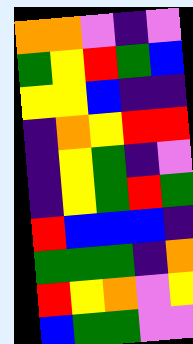[["orange", "orange", "violet", "indigo", "violet"], ["green", "yellow", "red", "green", "blue"], ["yellow", "yellow", "blue", "indigo", "indigo"], ["indigo", "orange", "yellow", "red", "red"], ["indigo", "yellow", "green", "indigo", "violet"], ["indigo", "yellow", "green", "red", "green"], ["red", "blue", "blue", "blue", "indigo"], ["green", "green", "green", "indigo", "orange"], ["red", "yellow", "orange", "violet", "yellow"], ["blue", "green", "green", "violet", "violet"]]